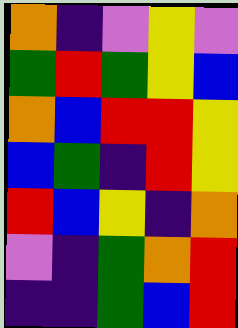[["orange", "indigo", "violet", "yellow", "violet"], ["green", "red", "green", "yellow", "blue"], ["orange", "blue", "red", "red", "yellow"], ["blue", "green", "indigo", "red", "yellow"], ["red", "blue", "yellow", "indigo", "orange"], ["violet", "indigo", "green", "orange", "red"], ["indigo", "indigo", "green", "blue", "red"]]